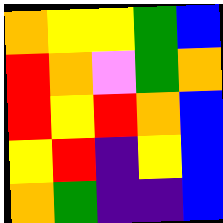[["orange", "yellow", "yellow", "green", "blue"], ["red", "orange", "violet", "green", "orange"], ["red", "yellow", "red", "orange", "blue"], ["yellow", "red", "indigo", "yellow", "blue"], ["orange", "green", "indigo", "indigo", "blue"]]